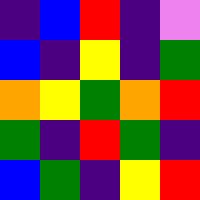[["indigo", "blue", "red", "indigo", "violet"], ["blue", "indigo", "yellow", "indigo", "green"], ["orange", "yellow", "green", "orange", "red"], ["green", "indigo", "red", "green", "indigo"], ["blue", "green", "indigo", "yellow", "red"]]